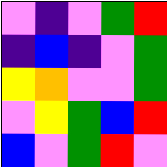[["violet", "indigo", "violet", "green", "red"], ["indigo", "blue", "indigo", "violet", "green"], ["yellow", "orange", "violet", "violet", "green"], ["violet", "yellow", "green", "blue", "red"], ["blue", "violet", "green", "red", "violet"]]